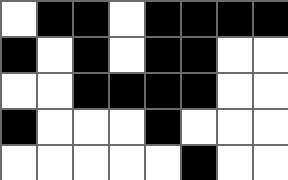[["white", "black", "black", "white", "black", "black", "black", "black"], ["black", "white", "black", "white", "black", "black", "white", "white"], ["white", "white", "black", "black", "black", "black", "white", "white"], ["black", "white", "white", "white", "black", "white", "white", "white"], ["white", "white", "white", "white", "white", "black", "white", "white"]]